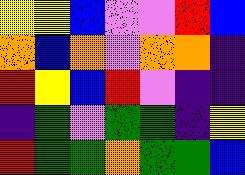[["yellow", "yellow", "blue", "violet", "violet", "red", "blue"], ["orange", "blue", "orange", "violet", "orange", "orange", "indigo"], ["red", "yellow", "blue", "red", "violet", "indigo", "indigo"], ["indigo", "green", "violet", "green", "green", "indigo", "yellow"], ["red", "green", "green", "orange", "green", "green", "blue"]]